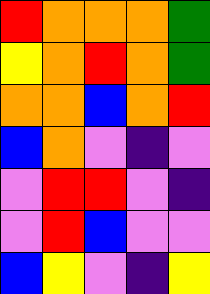[["red", "orange", "orange", "orange", "green"], ["yellow", "orange", "red", "orange", "green"], ["orange", "orange", "blue", "orange", "red"], ["blue", "orange", "violet", "indigo", "violet"], ["violet", "red", "red", "violet", "indigo"], ["violet", "red", "blue", "violet", "violet"], ["blue", "yellow", "violet", "indigo", "yellow"]]